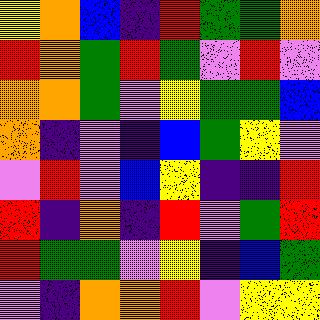[["yellow", "orange", "blue", "indigo", "red", "green", "green", "orange"], ["red", "orange", "green", "red", "green", "violet", "red", "violet"], ["orange", "orange", "green", "violet", "yellow", "green", "green", "blue"], ["orange", "indigo", "violet", "indigo", "blue", "green", "yellow", "violet"], ["violet", "red", "violet", "blue", "yellow", "indigo", "indigo", "red"], ["red", "indigo", "orange", "indigo", "red", "violet", "green", "red"], ["red", "green", "green", "violet", "yellow", "indigo", "blue", "green"], ["violet", "indigo", "orange", "orange", "red", "violet", "yellow", "yellow"]]